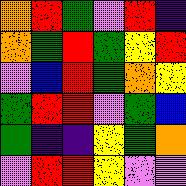[["orange", "red", "green", "violet", "red", "indigo"], ["orange", "green", "red", "green", "yellow", "red"], ["violet", "blue", "red", "green", "orange", "yellow"], ["green", "red", "red", "violet", "green", "blue"], ["green", "indigo", "indigo", "yellow", "green", "orange"], ["violet", "red", "red", "yellow", "violet", "violet"]]